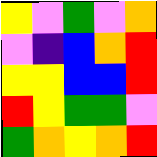[["yellow", "violet", "green", "violet", "orange"], ["violet", "indigo", "blue", "orange", "red"], ["yellow", "yellow", "blue", "blue", "red"], ["red", "yellow", "green", "green", "violet"], ["green", "orange", "yellow", "orange", "red"]]